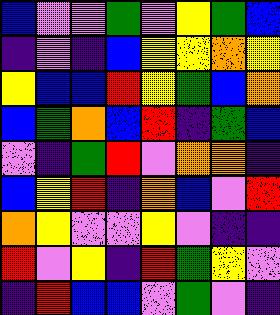[["blue", "violet", "violet", "green", "violet", "yellow", "green", "blue"], ["indigo", "violet", "indigo", "blue", "yellow", "yellow", "orange", "yellow"], ["yellow", "blue", "blue", "red", "yellow", "green", "blue", "orange"], ["blue", "green", "orange", "blue", "red", "indigo", "green", "blue"], ["violet", "indigo", "green", "red", "violet", "orange", "orange", "indigo"], ["blue", "yellow", "red", "indigo", "orange", "blue", "violet", "red"], ["orange", "yellow", "violet", "violet", "yellow", "violet", "indigo", "indigo"], ["red", "violet", "yellow", "indigo", "red", "green", "yellow", "violet"], ["indigo", "red", "blue", "blue", "violet", "green", "violet", "indigo"]]